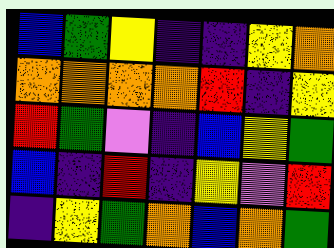[["blue", "green", "yellow", "indigo", "indigo", "yellow", "orange"], ["orange", "orange", "orange", "orange", "red", "indigo", "yellow"], ["red", "green", "violet", "indigo", "blue", "yellow", "green"], ["blue", "indigo", "red", "indigo", "yellow", "violet", "red"], ["indigo", "yellow", "green", "orange", "blue", "orange", "green"]]